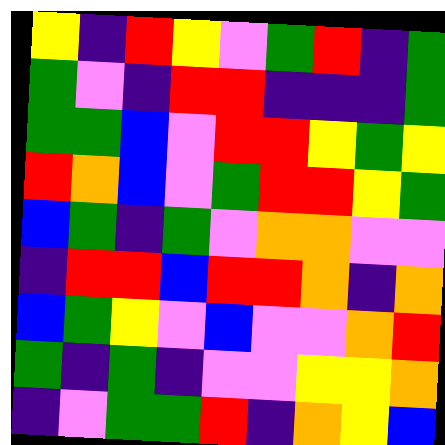[["yellow", "indigo", "red", "yellow", "violet", "green", "red", "indigo", "green"], ["green", "violet", "indigo", "red", "red", "indigo", "indigo", "indigo", "green"], ["green", "green", "blue", "violet", "red", "red", "yellow", "green", "yellow"], ["red", "orange", "blue", "violet", "green", "red", "red", "yellow", "green"], ["blue", "green", "indigo", "green", "violet", "orange", "orange", "violet", "violet"], ["indigo", "red", "red", "blue", "red", "red", "orange", "indigo", "orange"], ["blue", "green", "yellow", "violet", "blue", "violet", "violet", "orange", "red"], ["green", "indigo", "green", "indigo", "violet", "violet", "yellow", "yellow", "orange"], ["indigo", "violet", "green", "green", "red", "indigo", "orange", "yellow", "blue"]]